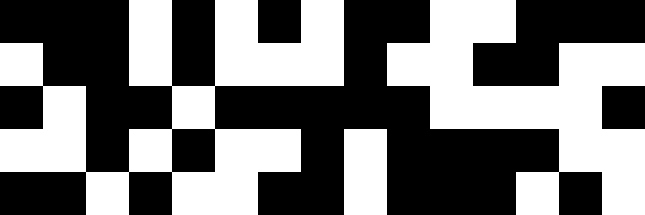[["black", "black", "black", "white", "black", "white", "black", "white", "black", "black", "white", "white", "black", "black", "black"], ["white", "black", "black", "white", "black", "white", "white", "white", "black", "white", "white", "black", "black", "white", "white"], ["black", "white", "black", "black", "white", "black", "black", "black", "black", "black", "white", "white", "white", "white", "black"], ["white", "white", "black", "white", "black", "white", "white", "black", "white", "black", "black", "black", "black", "white", "white"], ["black", "black", "white", "black", "white", "white", "black", "black", "white", "black", "black", "black", "white", "black", "white"]]